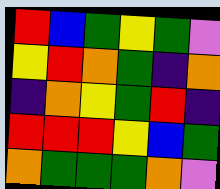[["red", "blue", "green", "yellow", "green", "violet"], ["yellow", "red", "orange", "green", "indigo", "orange"], ["indigo", "orange", "yellow", "green", "red", "indigo"], ["red", "red", "red", "yellow", "blue", "green"], ["orange", "green", "green", "green", "orange", "violet"]]